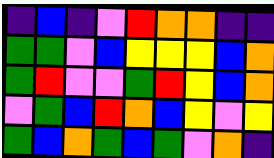[["indigo", "blue", "indigo", "violet", "red", "orange", "orange", "indigo", "indigo"], ["green", "green", "violet", "blue", "yellow", "yellow", "yellow", "blue", "orange"], ["green", "red", "violet", "violet", "green", "red", "yellow", "blue", "orange"], ["violet", "green", "blue", "red", "orange", "blue", "yellow", "violet", "yellow"], ["green", "blue", "orange", "green", "blue", "green", "violet", "orange", "indigo"]]